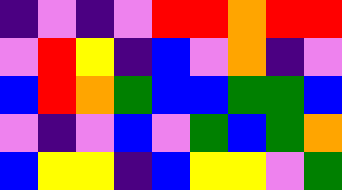[["indigo", "violet", "indigo", "violet", "red", "red", "orange", "red", "red"], ["violet", "red", "yellow", "indigo", "blue", "violet", "orange", "indigo", "violet"], ["blue", "red", "orange", "green", "blue", "blue", "green", "green", "blue"], ["violet", "indigo", "violet", "blue", "violet", "green", "blue", "green", "orange"], ["blue", "yellow", "yellow", "indigo", "blue", "yellow", "yellow", "violet", "green"]]